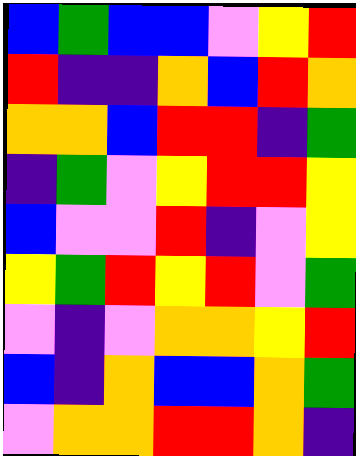[["blue", "green", "blue", "blue", "violet", "yellow", "red"], ["red", "indigo", "indigo", "orange", "blue", "red", "orange"], ["orange", "orange", "blue", "red", "red", "indigo", "green"], ["indigo", "green", "violet", "yellow", "red", "red", "yellow"], ["blue", "violet", "violet", "red", "indigo", "violet", "yellow"], ["yellow", "green", "red", "yellow", "red", "violet", "green"], ["violet", "indigo", "violet", "orange", "orange", "yellow", "red"], ["blue", "indigo", "orange", "blue", "blue", "orange", "green"], ["violet", "orange", "orange", "red", "red", "orange", "indigo"]]